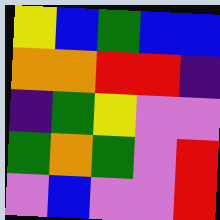[["yellow", "blue", "green", "blue", "blue"], ["orange", "orange", "red", "red", "indigo"], ["indigo", "green", "yellow", "violet", "violet"], ["green", "orange", "green", "violet", "red"], ["violet", "blue", "violet", "violet", "red"]]